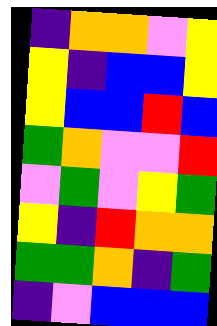[["indigo", "orange", "orange", "violet", "yellow"], ["yellow", "indigo", "blue", "blue", "yellow"], ["yellow", "blue", "blue", "red", "blue"], ["green", "orange", "violet", "violet", "red"], ["violet", "green", "violet", "yellow", "green"], ["yellow", "indigo", "red", "orange", "orange"], ["green", "green", "orange", "indigo", "green"], ["indigo", "violet", "blue", "blue", "blue"]]